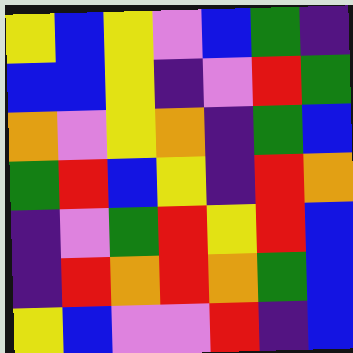[["yellow", "blue", "yellow", "violet", "blue", "green", "indigo"], ["blue", "blue", "yellow", "indigo", "violet", "red", "green"], ["orange", "violet", "yellow", "orange", "indigo", "green", "blue"], ["green", "red", "blue", "yellow", "indigo", "red", "orange"], ["indigo", "violet", "green", "red", "yellow", "red", "blue"], ["indigo", "red", "orange", "red", "orange", "green", "blue"], ["yellow", "blue", "violet", "violet", "red", "indigo", "blue"]]